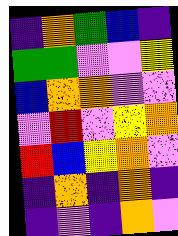[["indigo", "orange", "green", "blue", "indigo"], ["green", "green", "violet", "violet", "yellow"], ["blue", "orange", "orange", "violet", "violet"], ["violet", "red", "violet", "yellow", "orange"], ["red", "blue", "yellow", "orange", "violet"], ["indigo", "orange", "indigo", "orange", "indigo"], ["indigo", "violet", "indigo", "orange", "violet"]]